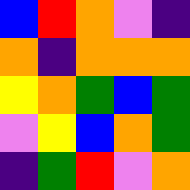[["blue", "red", "orange", "violet", "indigo"], ["orange", "indigo", "orange", "orange", "orange"], ["yellow", "orange", "green", "blue", "green"], ["violet", "yellow", "blue", "orange", "green"], ["indigo", "green", "red", "violet", "orange"]]